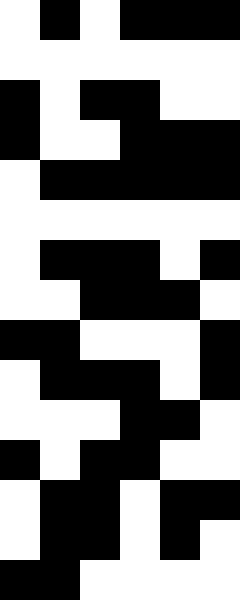[["white", "black", "white", "black", "black", "black"], ["white", "white", "white", "white", "white", "white"], ["black", "white", "black", "black", "white", "white"], ["black", "white", "white", "black", "black", "black"], ["white", "black", "black", "black", "black", "black"], ["white", "white", "white", "white", "white", "white"], ["white", "black", "black", "black", "white", "black"], ["white", "white", "black", "black", "black", "white"], ["black", "black", "white", "white", "white", "black"], ["white", "black", "black", "black", "white", "black"], ["white", "white", "white", "black", "black", "white"], ["black", "white", "black", "black", "white", "white"], ["white", "black", "black", "white", "black", "black"], ["white", "black", "black", "white", "black", "white"], ["black", "black", "white", "white", "white", "white"]]